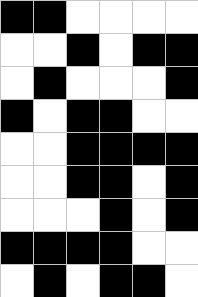[["black", "black", "white", "white", "white", "white"], ["white", "white", "black", "white", "black", "black"], ["white", "black", "white", "white", "white", "black"], ["black", "white", "black", "black", "white", "white"], ["white", "white", "black", "black", "black", "black"], ["white", "white", "black", "black", "white", "black"], ["white", "white", "white", "black", "white", "black"], ["black", "black", "black", "black", "white", "white"], ["white", "black", "white", "black", "black", "white"]]